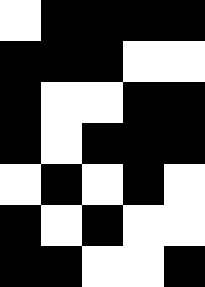[["white", "black", "black", "black", "black"], ["black", "black", "black", "white", "white"], ["black", "white", "white", "black", "black"], ["black", "white", "black", "black", "black"], ["white", "black", "white", "black", "white"], ["black", "white", "black", "white", "white"], ["black", "black", "white", "white", "black"]]